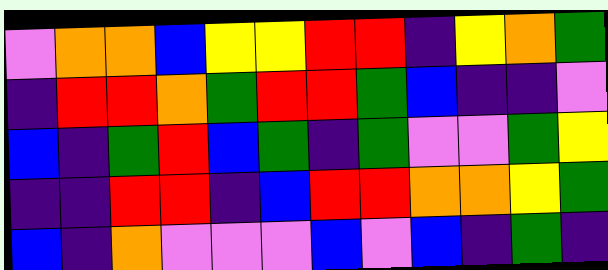[["violet", "orange", "orange", "blue", "yellow", "yellow", "red", "red", "indigo", "yellow", "orange", "green"], ["indigo", "red", "red", "orange", "green", "red", "red", "green", "blue", "indigo", "indigo", "violet"], ["blue", "indigo", "green", "red", "blue", "green", "indigo", "green", "violet", "violet", "green", "yellow"], ["indigo", "indigo", "red", "red", "indigo", "blue", "red", "red", "orange", "orange", "yellow", "green"], ["blue", "indigo", "orange", "violet", "violet", "violet", "blue", "violet", "blue", "indigo", "green", "indigo"]]